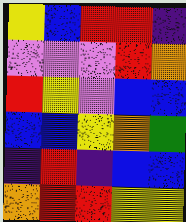[["yellow", "blue", "red", "red", "indigo"], ["violet", "violet", "violet", "red", "orange"], ["red", "yellow", "violet", "blue", "blue"], ["blue", "blue", "yellow", "orange", "green"], ["indigo", "red", "indigo", "blue", "blue"], ["orange", "red", "red", "yellow", "yellow"]]